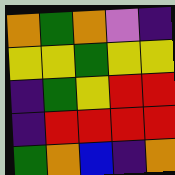[["orange", "green", "orange", "violet", "indigo"], ["yellow", "yellow", "green", "yellow", "yellow"], ["indigo", "green", "yellow", "red", "red"], ["indigo", "red", "red", "red", "red"], ["green", "orange", "blue", "indigo", "orange"]]